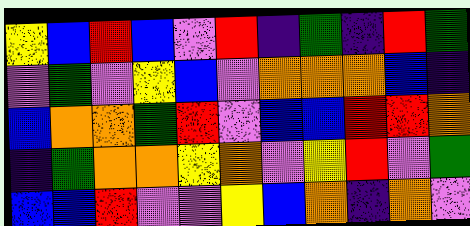[["yellow", "blue", "red", "blue", "violet", "red", "indigo", "green", "indigo", "red", "green"], ["violet", "green", "violet", "yellow", "blue", "violet", "orange", "orange", "orange", "blue", "indigo"], ["blue", "orange", "orange", "green", "red", "violet", "blue", "blue", "red", "red", "orange"], ["indigo", "green", "orange", "orange", "yellow", "orange", "violet", "yellow", "red", "violet", "green"], ["blue", "blue", "red", "violet", "violet", "yellow", "blue", "orange", "indigo", "orange", "violet"]]